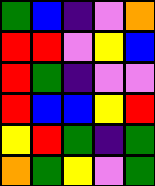[["green", "blue", "indigo", "violet", "orange"], ["red", "red", "violet", "yellow", "blue"], ["red", "green", "indigo", "violet", "violet"], ["red", "blue", "blue", "yellow", "red"], ["yellow", "red", "green", "indigo", "green"], ["orange", "green", "yellow", "violet", "green"]]